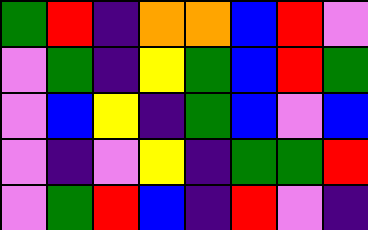[["green", "red", "indigo", "orange", "orange", "blue", "red", "violet"], ["violet", "green", "indigo", "yellow", "green", "blue", "red", "green"], ["violet", "blue", "yellow", "indigo", "green", "blue", "violet", "blue"], ["violet", "indigo", "violet", "yellow", "indigo", "green", "green", "red"], ["violet", "green", "red", "blue", "indigo", "red", "violet", "indigo"]]